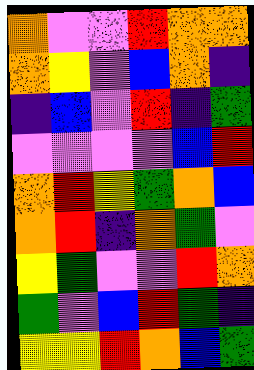[["orange", "violet", "violet", "red", "orange", "orange"], ["orange", "yellow", "violet", "blue", "orange", "indigo"], ["indigo", "blue", "violet", "red", "indigo", "green"], ["violet", "violet", "violet", "violet", "blue", "red"], ["orange", "red", "yellow", "green", "orange", "blue"], ["orange", "red", "indigo", "orange", "green", "violet"], ["yellow", "green", "violet", "violet", "red", "orange"], ["green", "violet", "blue", "red", "green", "indigo"], ["yellow", "yellow", "red", "orange", "blue", "green"]]